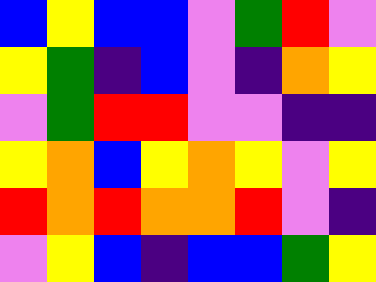[["blue", "yellow", "blue", "blue", "violet", "green", "red", "violet"], ["yellow", "green", "indigo", "blue", "violet", "indigo", "orange", "yellow"], ["violet", "green", "red", "red", "violet", "violet", "indigo", "indigo"], ["yellow", "orange", "blue", "yellow", "orange", "yellow", "violet", "yellow"], ["red", "orange", "red", "orange", "orange", "red", "violet", "indigo"], ["violet", "yellow", "blue", "indigo", "blue", "blue", "green", "yellow"]]